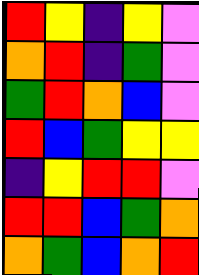[["red", "yellow", "indigo", "yellow", "violet"], ["orange", "red", "indigo", "green", "violet"], ["green", "red", "orange", "blue", "violet"], ["red", "blue", "green", "yellow", "yellow"], ["indigo", "yellow", "red", "red", "violet"], ["red", "red", "blue", "green", "orange"], ["orange", "green", "blue", "orange", "red"]]